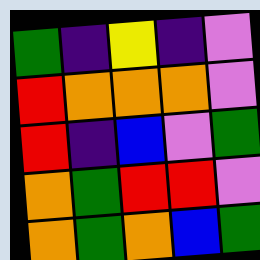[["green", "indigo", "yellow", "indigo", "violet"], ["red", "orange", "orange", "orange", "violet"], ["red", "indigo", "blue", "violet", "green"], ["orange", "green", "red", "red", "violet"], ["orange", "green", "orange", "blue", "green"]]